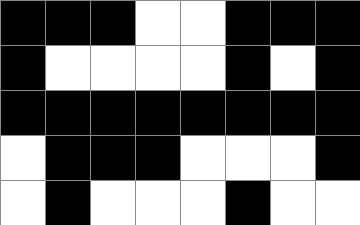[["black", "black", "black", "white", "white", "black", "black", "black"], ["black", "white", "white", "white", "white", "black", "white", "black"], ["black", "black", "black", "black", "black", "black", "black", "black"], ["white", "black", "black", "black", "white", "white", "white", "black"], ["white", "black", "white", "white", "white", "black", "white", "white"]]